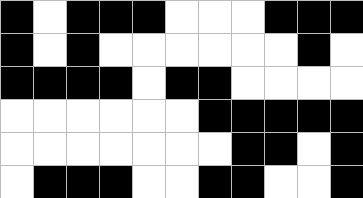[["black", "white", "black", "black", "black", "white", "white", "white", "black", "black", "black"], ["black", "white", "black", "white", "white", "white", "white", "white", "white", "black", "white"], ["black", "black", "black", "black", "white", "black", "black", "white", "white", "white", "white"], ["white", "white", "white", "white", "white", "white", "black", "black", "black", "black", "black"], ["white", "white", "white", "white", "white", "white", "white", "black", "black", "white", "black"], ["white", "black", "black", "black", "white", "white", "black", "black", "white", "white", "black"]]